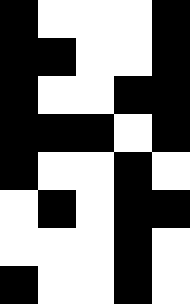[["black", "white", "white", "white", "black"], ["black", "black", "white", "white", "black"], ["black", "white", "white", "black", "black"], ["black", "black", "black", "white", "black"], ["black", "white", "white", "black", "white"], ["white", "black", "white", "black", "black"], ["white", "white", "white", "black", "white"], ["black", "white", "white", "black", "white"]]